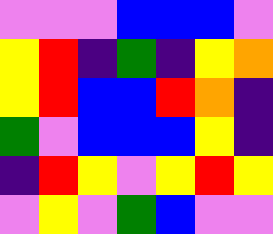[["violet", "violet", "violet", "blue", "blue", "blue", "violet"], ["yellow", "red", "indigo", "green", "indigo", "yellow", "orange"], ["yellow", "red", "blue", "blue", "red", "orange", "indigo"], ["green", "violet", "blue", "blue", "blue", "yellow", "indigo"], ["indigo", "red", "yellow", "violet", "yellow", "red", "yellow"], ["violet", "yellow", "violet", "green", "blue", "violet", "violet"]]